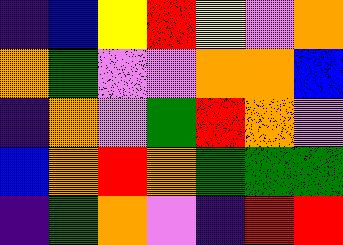[["indigo", "blue", "yellow", "red", "yellow", "violet", "orange"], ["orange", "green", "violet", "violet", "orange", "orange", "blue"], ["indigo", "orange", "violet", "green", "red", "orange", "violet"], ["blue", "orange", "red", "orange", "green", "green", "green"], ["indigo", "green", "orange", "violet", "indigo", "red", "red"]]